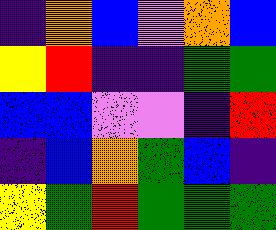[["indigo", "orange", "blue", "violet", "orange", "blue"], ["yellow", "red", "indigo", "indigo", "green", "green"], ["blue", "blue", "violet", "violet", "indigo", "red"], ["indigo", "blue", "orange", "green", "blue", "indigo"], ["yellow", "green", "red", "green", "green", "green"]]